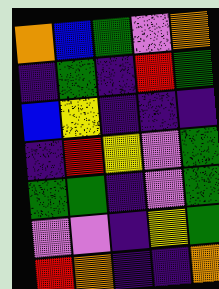[["orange", "blue", "green", "violet", "orange"], ["indigo", "green", "indigo", "red", "green"], ["blue", "yellow", "indigo", "indigo", "indigo"], ["indigo", "red", "yellow", "violet", "green"], ["green", "green", "indigo", "violet", "green"], ["violet", "violet", "indigo", "yellow", "green"], ["red", "orange", "indigo", "indigo", "orange"]]